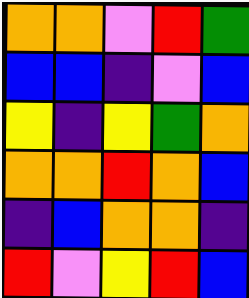[["orange", "orange", "violet", "red", "green"], ["blue", "blue", "indigo", "violet", "blue"], ["yellow", "indigo", "yellow", "green", "orange"], ["orange", "orange", "red", "orange", "blue"], ["indigo", "blue", "orange", "orange", "indigo"], ["red", "violet", "yellow", "red", "blue"]]